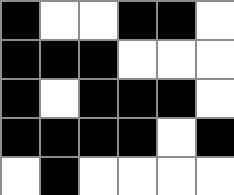[["black", "white", "white", "black", "black", "white"], ["black", "black", "black", "white", "white", "white"], ["black", "white", "black", "black", "black", "white"], ["black", "black", "black", "black", "white", "black"], ["white", "black", "white", "white", "white", "white"]]